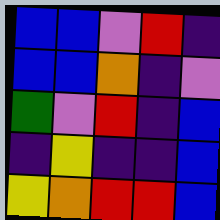[["blue", "blue", "violet", "red", "indigo"], ["blue", "blue", "orange", "indigo", "violet"], ["green", "violet", "red", "indigo", "blue"], ["indigo", "yellow", "indigo", "indigo", "blue"], ["yellow", "orange", "red", "red", "blue"]]